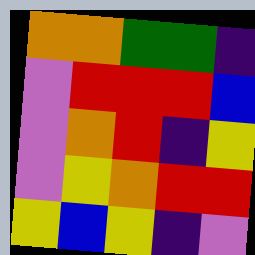[["orange", "orange", "green", "green", "indigo"], ["violet", "red", "red", "red", "blue"], ["violet", "orange", "red", "indigo", "yellow"], ["violet", "yellow", "orange", "red", "red"], ["yellow", "blue", "yellow", "indigo", "violet"]]